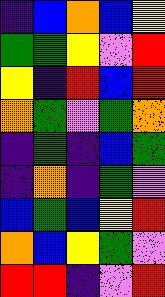[["indigo", "blue", "orange", "blue", "yellow"], ["green", "green", "yellow", "violet", "red"], ["yellow", "indigo", "red", "blue", "red"], ["orange", "green", "violet", "green", "orange"], ["indigo", "green", "indigo", "blue", "green"], ["indigo", "orange", "indigo", "green", "violet"], ["blue", "green", "blue", "yellow", "red"], ["orange", "blue", "yellow", "green", "violet"], ["red", "red", "indigo", "violet", "red"]]